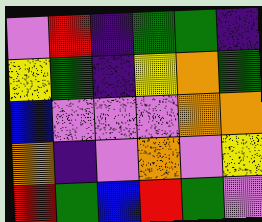[["violet", "red", "indigo", "green", "green", "indigo"], ["yellow", "green", "indigo", "yellow", "orange", "green"], ["blue", "violet", "violet", "violet", "orange", "orange"], ["orange", "indigo", "violet", "orange", "violet", "yellow"], ["red", "green", "blue", "red", "green", "violet"]]